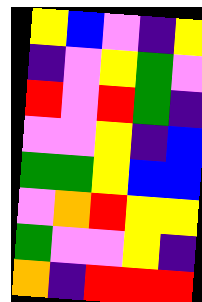[["yellow", "blue", "violet", "indigo", "yellow"], ["indigo", "violet", "yellow", "green", "violet"], ["red", "violet", "red", "green", "indigo"], ["violet", "violet", "yellow", "indigo", "blue"], ["green", "green", "yellow", "blue", "blue"], ["violet", "orange", "red", "yellow", "yellow"], ["green", "violet", "violet", "yellow", "indigo"], ["orange", "indigo", "red", "red", "red"]]